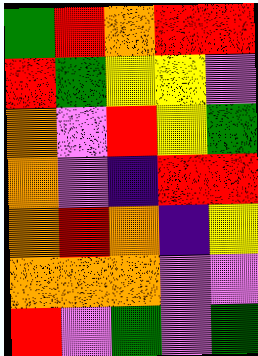[["green", "red", "orange", "red", "red"], ["red", "green", "yellow", "yellow", "violet"], ["orange", "violet", "red", "yellow", "green"], ["orange", "violet", "indigo", "red", "red"], ["orange", "red", "orange", "indigo", "yellow"], ["orange", "orange", "orange", "violet", "violet"], ["red", "violet", "green", "violet", "green"]]